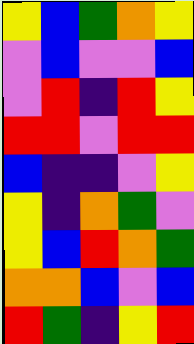[["yellow", "blue", "green", "orange", "yellow"], ["violet", "blue", "violet", "violet", "blue"], ["violet", "red", "indigo", "red", "yellow"], ["red", "red", "violet", "red", "red"], ["blue", "indigo", "indigo", "violet", "yellow"], ["yellow", "indigo", "orange", "green", "violet"], ["yellow", "blue", "red", "orange", "green"], ["orange", "orange", "blue", "violet", "blue"], ["red", "green", "indigo", "yellow", "red"]]